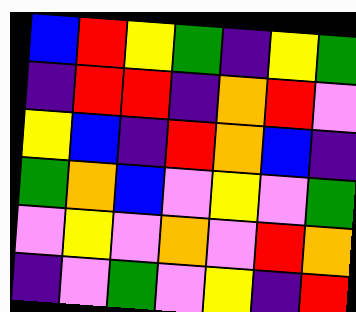[["blue", "red", "yellow", "green", "indigo", "yellow", "green"], ["indigo", "red", "red", "indigo", "orange", "red", "violet"], ["yellow", "blue", "indigo", "red", "orange", "blue", "indigo"], ["green", "orange", "blue", "violet", "yellow", "violet", "green"], ["violet", "yellow", "violet", "orange", "violet", "red", "orange"], ["indigo", "violet", "green", "violet", "yellow", "indigo", "red"]]